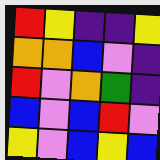[["red", "yellow", "indigo", "indigo", "yellow"], ["orange", "orange", "blue", "violet", "indigo"], ["red", "violet", "orange", "green", "indigo"], ["blue", "violet", "blue", "red", "violet"], ["yellow", "violet", "blue", "yellow", "blue"]]